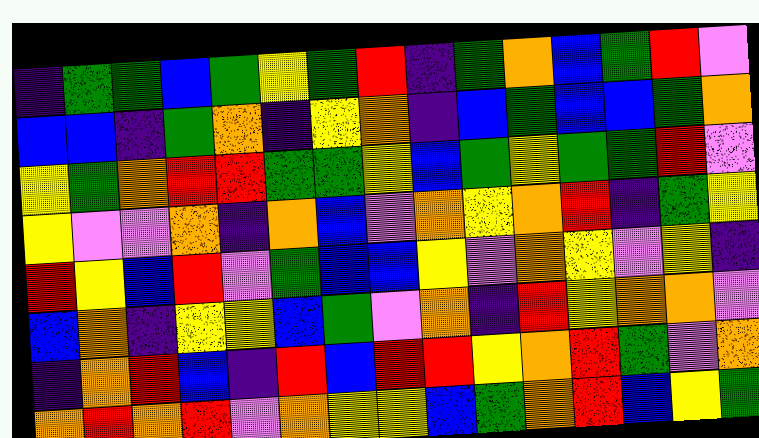[["indigo", "green", "green", "blue", "green", "yellow", "green", "red", "indigo", "green", "orange", "blue", "green", "red", "violet"], ["blue", "blue", "indigo", "green", "orange", "indigo", "yellow", "orange", "indigo", "blue", "green", "blue", "blue", "green", "orange"], ["yellow", "green", "orange", "red", "red", "green", "green", "yellow", "blue", "green", "yellow", "green", "green", "red", "violet"], ["yellow", "violet", "violet", "orange", "indigo", "orange", "blue", "violet", "orange", "yellow", "orange", "red", "indigo", "green", "yellow"], ["red", "yellow", "blue", "red", "violet", "green", "blue", "blue", "yellow", "violet", "orange", "yellow", "violet", "yellow", "indigo"], ["blue", "orange", "indigo", "yellow", "yellow", "blue", "green", "violet", "orange", "indigo", "red", "yellow", "orange", "orange", "violet"], ["indigo", "orange", "red", "blue", "indigo", "red", "blue", "red", "red", "yellow", "orange", "red", "green", "violet", "orange"], ["orange", "red", "orange", "red", "violet", "orange", "yellow", "yellow", "blue", "green", "orange", "red", "blue", "yellow", "green"]]